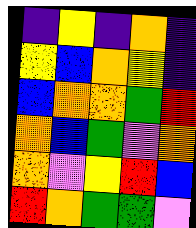[["indigo", "yellow", "indigo", "orange", "indigo"], ["yellow", "blue", "orange", "yellow", "indigo"], ["blue", "orange", "orange", "green", "red"], ["orange", "blue", "green", "violet", "orange"], ["orange", "violet", "yellow", "red", "blue"], ["red", "orange", "green", "green", "violet"]]